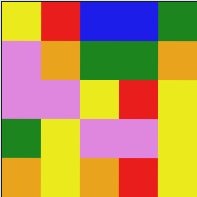[["yellow", "red", "blue", "blue", "green"], ["violet", "orange", "green", "green", "orange"], ["violet", "violet", "yellow", "red", "yellow"], ["green", "yellow", "violet", "violet", "yellow"], ["orange", "yellow", "orange", "red", "yellow"]]